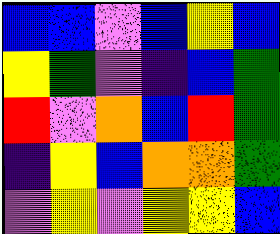[["blue", "blue", "violet", "blue", "yellow", "blue"], ["yellow", "green", "violet", "indigo", "blue", "green"], ["red", "violet", "orange", "blue", "red", "green"], ["indigo", "yellow", "blue", "orange", "orange", "green"], ["violet", "yellow", "violet", "yellow", "yellow", "blue"]]